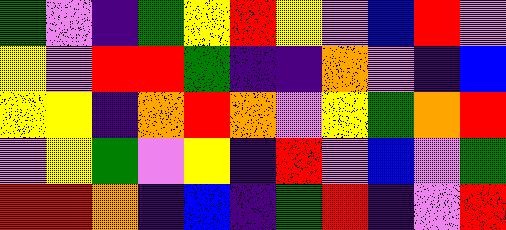[["green", "violet", "indigo", "green", "yellow", "red", "yellow", "violet", "blue", "red", "violet"], ["yellow", "violet", "red", "red", "green", "indigo", "indigo", "orange", "violet", "indigo", "blue"], ["yellow", "yellow", "indigo", "orange", "red", "orange", "violet", "yellow", "green", "orange", "red"], ["violet", "yellow", "green", "violet", "yellow", "indigo", "red", "violet", "blue", "violet", "green"], ["red", "red", "orange", "indigo", "blue", "indigo", "green", "red", "indigo", "violet", "red"]]